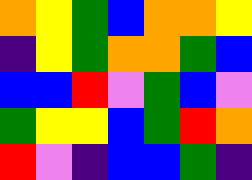[["orange", "yellow", "green", "blue", "orange", "orange", "yellow"], ["indigo", "yellow", "green", "orange", "orange", "green", "blue"], ["blue", "blue", "red", "violet", "green", "blue", "violet"], ["green", "yellow", "yellow", "blue", "green", "red", "orange"], ["red", "violet", "indigo", "blue", "blue", "green", "indigo"]]